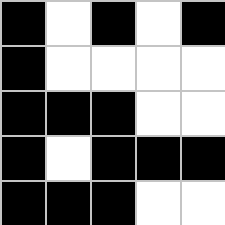[["black", "white", "black", "white", "black"], ["black", "white", "white", "white", "white"], ["black", "black", "black", "white", "white"], ["black", "white", "black", "black", "black"], ["black", "black", "black", "white", "white"]]